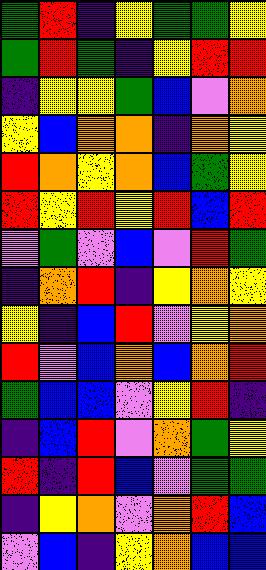[["green", "red", "indigo", "yellow", "green", "green", "yellow"], ["green", "red", "green", "indigo", "yellow", "red", "red"], ["indigo", "yellow", "yellow", "green", "blue", "violet", "orange"], ["yellow", "blue", "orange", "orange", "indigo", "orange", "yellow"], ["red", "orange", "yellow", "orange", "blue", "green", "yellow"], ["red", "yellow", "red", "yellow", "red", "blue", "red"], ["violet", "green", "violet", "blue", "violet", "red", "green"], ["indigo", "orange", "red", "indigo", "yellow", "orange", "yellow"], ["yellow", "indigo", "blue", "red", "violet", "yellow", "orange"], ["red", "violet", "blue", "orange", "blue", "orange", "red"], ["green", "blue", "blue", "violet", "yellow", "red", "indigo"], ["indigo", "blue", "red", "violet", "orange", "green", "yellow"], ["red", "indigo", "red", "blue", "violet", "green", "green"], ["indigo", "yellow", "orange", "violet", "orange", "red", "blue"], ["violet", "blue", "indigo", "yellow", "orange", "blue", "blue"]]